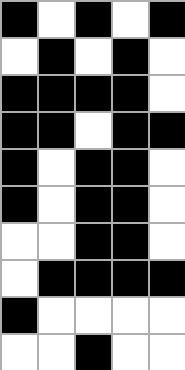[["black", "white", "black", "white", "black"], ["white", "black", "white", "black", "white"], ["black", "black", "black", "black", "white"], ["black", "black", "white", "black", "black"], ["black", "white", "black", "black", "white"], ["black", "white", "black", "black", "white"], ["white", "white", "black", "black", "white"], ["white", "black", "black", "black", "black"], ["black", "white", "white", "white", "white"], ["white", "white", "black", "white", "white"]]